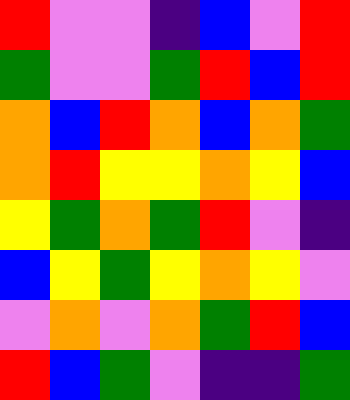[["red", "violet", "violet", "indigo", "blue", "violet", "red"], ["green", "violet", "violet", "green", "red", "blue", "red"], ["orange", "blue", "red", "orange", "blue", "orange", "green"], ["orange", "red", "yellow", "yellow", "orange", "yellow", "blue"], ["yellow", "green", "orange", "green", "red", "violet", "indigo"], ["blue", "yellow", "green", "yellow", "orange", "yellow", "violet"], ["violet", "orange", "violet", "orange", "green", "red", "blue"], ["red", "blue", "green", "violet", "indigo", "indigo", "green"]]